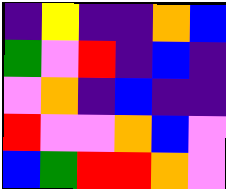[["indigo", "yellow", "indigo", "indigo", "orange", "blue"], ["green", "violet", "red", "indigo", "blue", "indigo"], ["violet", "orange", "indigo", "blue", "indigo", "indigo"], ["red", "violet", "violet", "orange", "blue", "violet"], ["blue", "green", "red", "red", "orange", "violet"]]